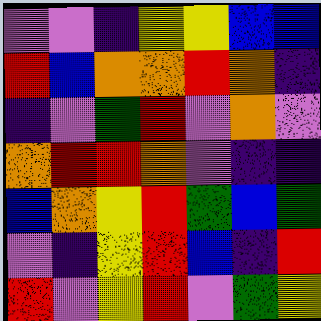[["violet", "violet", "indigo", "yellow", "yellow", "blue", "blue"], ["red", "blue", "orange", "orange", "red", "orange", "indigo"], ["indigo", "violet", "green", "red", "violet", "orange", "violet"], ["orange", "red", "red", "orange", "violet", "indigo", "indigo"], ["blue", "orange", "yellow", "red", "green", "blue", "green"], ["violet", "indigo", "yellow", "red", "blue", "indigo", "red"], ["red", "violet", "yellow", "red", "violet", "green", "yellow"]]